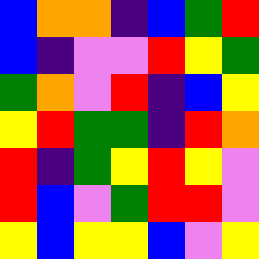[["blue", "orange", "orange", "indigo", "blue", "green", "red"], ["blue", "indigo", "violet", "violet", "red", "yellow", "green"], ["green", "orange", "violet", "red", "indigo", "blue", "yellow"], ["yellow", "red", "green", "green", "indigo", "red", "orange"], ["red", "indigo", "green", "yellow", "red", "yellow", "violet"], ["red", "blue", "violet", "green", "red", "red", "violet"], ["yellow", "blue", "yellow", "yellow", "blue", "violet", "yellow"]]